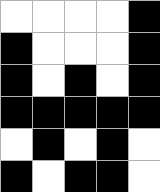[["white", "white", "white", "white", "black"], ["black", "white", "white", "white", "black"], ["black", "white", "black", "white", "black"], ["black", "black", "black", "black", "black"], ["white", "black", "white", "black", "white"], ["black", "white", "black", "black", "white"]]